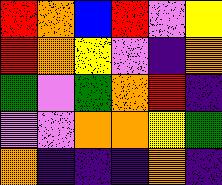[["red", "orange", "blue", "red", "violet", "yellow"], ["red", "orange", "yellow", "violet", "indigo", "orange"], ["green", "violet", "green", "orange", "red", "indigo"], ["violet", "violet", "orange", "orange", "yellow", "green"], ["orange", "indigo", "indigo", "indigo", "orange", "indigo"]]